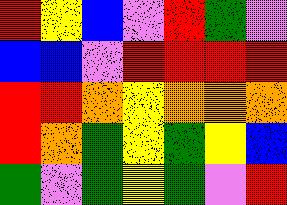[["red", "yellow", "blue", "violet", "red", "green", "violet"], ["blue", "blue", "violet", "red", "red", "red", "red"], ["red", "red", "orange", "yellow", "orange", "orange", "orange"], ["red", "orange", "green", "yellow", "green", "yellow", "blue"], ["green", "violet", "green", "yellow", "green", "violet", "red"]]